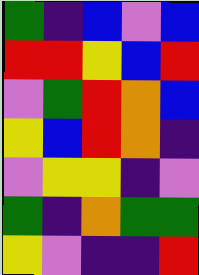[["green", "indigo", "blue", "violet", "blue"], ["red", "red", "yellow", "blue", "red"], ["violet", "green", "red", "orange", "blue"], ["yellow", "blue", "red", "orange", "indigo"], ["violet", "yellow", "yellow", "indigo", "violet"], ["green", "indigo", "orange", "green", "green"], ["yellow", "violet", "indigo", "indigo", "red"]]